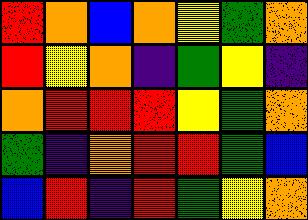[["red", "orange", "blue", "orange", "yellow", "green", "orange"], ["red", "yellow", "orange", "indigo", "green", "yellow", "indigo"], ["orange", "red", "red", "red", "yellow", "green", "orange"], ["green", "indigo", "orange", "red", "red", "green", "blue"], ["blue", "red", "indigo", "red", "green", "yellow", "orange"]]